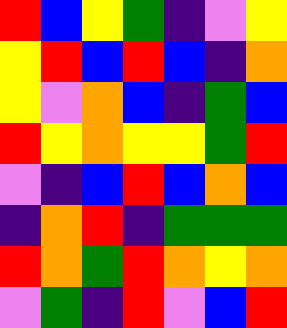[["red", "blue", "yellow", "green", "indigo", "violet", "yellow"], ["yellow", "red", "blue", "red", "blue", "indigo", "orange"], ["yellow", "violet", "orange", "blue", "indigo", "green", "blue"], ["red", "yellow", "orange", "yellow", "yellow", "green", "red"], ["violet", "indigo", "blue", "red", "blue", "orange", "blue"], ["indigo", "orange", "red", "indigo", "green", "green", "green"], ["red", "orange", "green", "red", "orange", "yellow", "orange"], ["violet", "green", "indigo", "red", "violet", "blue", "red"]]